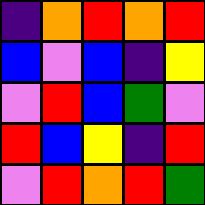[["indigo", "orange", "red", "orange", "red"], ["blue", "violet", "blue", "indigo", "yellow"], ["violet", "red", "blue", "green", "violet"], ["red", "blue", "yellow", "indigo", "red"], ["violet", "red", "orange", "red", "green"]]